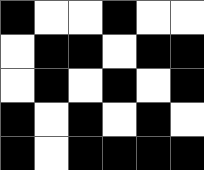[["black", "white", "white", "black", "white", "white"], ["white", "black", "black", "white", "black", "black"], ["white", "black", "white", "black", "white", "black"], ["black", "white", "black", "white", "black", "white"], ["black", "white", "black", "black", "black", "black"]]